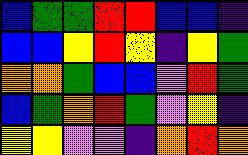[["blue", "green", "green", "red", "red", "blue", "blue", "indigo"], ["blue", "blue", "yellow", "red", "yellow", "indigo", "yellow", "green"], ["orange", "orange", "green", "blue", "blue", "violet", "red", "green"], ["blue", "green", "orange", "red", "green", "violet", "yellow", "indigo"], ["yellow", "yellow", "violet", "violet", "indigo", "orange", "red", "orange"]]